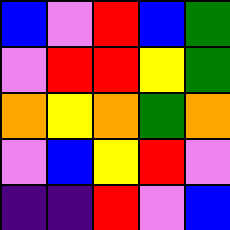[["blue", "violet", "red", "blue", "green"], ["violet", "red", "red", "yellow", "green"], ["orange", "yellow", "orange", "green", "orange"], ["violet", "blue", "yellow", "red", "violet"], ["indigo", "indigo", "red", "violet", "blue"]]